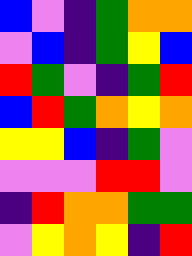[["blue", "violet", "indigo", "green", "orange", "orange"], ["violet", "blue", "indigo", "green", "yellow", "blue"], ["red", "green", "violet", "indigo", "green", "red"], ["blue", "red", "green", "orange", "yellow", "orange"], ["yellow", "yellow", "blue", "indigo", "green", "violet"], ["violet", "violet", "violet", "red", "red", "violet"], ["indigo", "red", "orange", "orange", "green", "green"], ["violet", "yellow", "orange", "yellow", "indigo", "red"]]